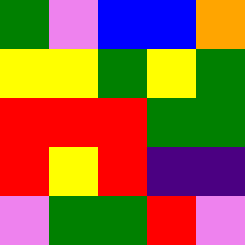[["green", "violet", "blue", "blue", "orange"], ["yellow", "yellow", "green", "yellow", "green"], ["red", "red", "red", "green", "green"], ["red", "yellow", "red", "indigo", "indigo"], ["violet", "green", "green", "red", "violet"]]